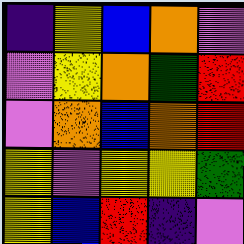[["indigo", "yellow", "blue", "orange", "violet"], ["violet", "yellow", "orange", "green", "red"], ["violet", "orange", "blue", "orange", "red"], ["yellow", "violet", "yellow", "yellow", "green"], ["yellow", "blue", "red", "indigo", "violet"]]